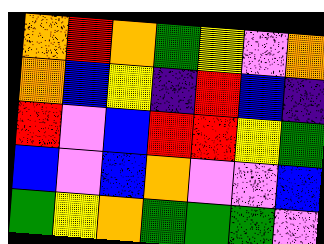[["orange", "red", "orange", "green", "yellow", "violet", "orange"], ["orange", "blue", "yellow", "indigo", "red", "blue", "indigo"], ["red", "violet", "blue", "red", "red", "yellow", "green"], ["blue", "violet", "blue", "orange", "violet", "violet", "blue"], ["green", "yellow", "orange", "green", "green", "green", "violet"]]